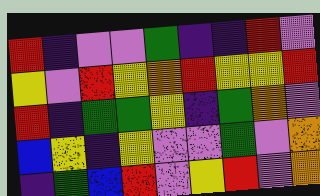[["red", "indigo", "violet", "violet", "green", "indigo", "indigo", "red", "violet"], ["yellow", "violet", "red", "yellow", "orange", "red", "yellow", "yellow", "red"], ["red", "indigo", "green", "green", "yellow", "indigo", "green", "orange", "violet"], ["blue", "yellow", "indigo", "yellow", "violet", "violet", "green", "violet", "orange"], ["indigo", "green", "blue", "red", "violet", "yellow", "red", "violet", "orange"]]